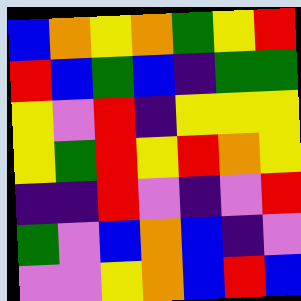[["blue", "orange", "yellow", "orange", "green", "yellow", "red"], ["red", "blue", "green", "blue", "indigo", "green", "green"], ["yellow", "violet", "red", "indigo", "yellow", "yellow", "yellow"], ["yellow", "green", "red", "yellow", "red", "orange", "yellow"], ["indigo", "indigo", "red", "violet", "indigo", "violet", "red"], ["green", "violet", "blue", "orange", "blue", "indigo", "violet"], ["violet", "violet", "yellow", "orange", "blue", "red", "blue"]]